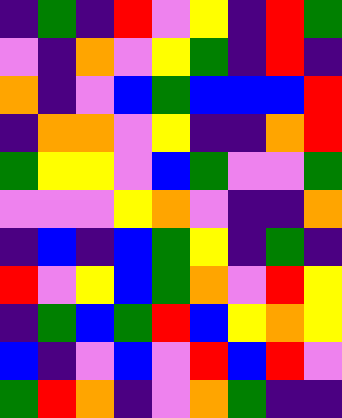[["indigo", "green", "indigo", "red", "violet", "yellow", "indigo", "red", "green"], ["violet", "indigo", "orange", "violet", "yellow", "green", "indigo", "red", "indigo"], ["orange", "indigo", "violet", "blue", "green", "blue", "blue", "blue", "red"], ["indigo", "orange", "orange", "violet", "yellow", "indigo", "indigo", "orange", "red"], ["green", "yellow", "yellow", "violet", "blue", "green", "violet", "violet", "green"], ["violet", "violet", "violet", "yellow", "orange", "violet", "indigo", "indigo", "orange"], ["indigo", "blue", "indigo", "blue", "green", "yellow", "indigo", "green", "indigo"], ["red", "violet", "yellow", "blue", "green", "orange", "violet", "red", "yellow"], ["indigo", "green", "blue", "green", "red", "blue", "yellow", "orange", "yellow"], ["blue", "indigo", "violet", "blue", "violet", "red", "blue", "red", "violet"], ["green", "red", "orange", "indigo", "violet", "orange", "green", "indigo", "indigo"]]